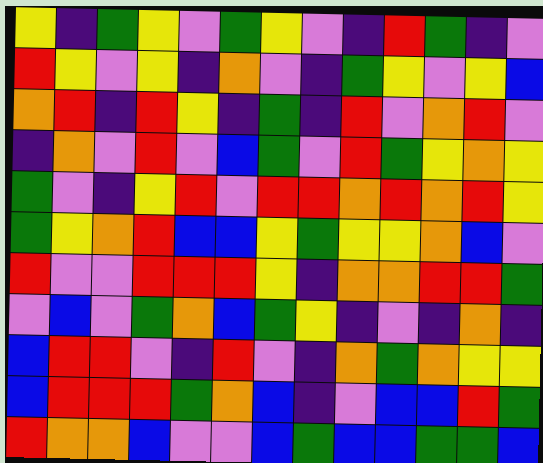[["yellow", "indigo", "green", "yellow", "violet", "green", "yellow", "violet", "indigo", "red", "green", "indigo", "violet"], ["red", "yellow", "violet", "yellow", "indigo", "orange", "violet", "indigo", "green", "yellow", "violet", "yellow", "blue"], ["orange", "red", "indigo", "red", "yellow", "indigo", "green", "indigo", "red", "violet", "orange", "red", "violet"], ["indigo", "orange", "violet", "red", "violet", "blue", "green", "violet", "red", "green", "yellow", "orange", "yellow"], ["green", "violet", "indigo", "yellow", "red", "violet", "red", "red", "orange", "red", "orange", "red", "yellow"], ["green", "yellow", "orange", "red", "blue", "blue", "yellow", "green", "yellow", "yellow", "orange", "blue", "violet"], ["red", "violet", "violet", "red", "red", "red", "yellow", "indigo", "orange", "orange", "red", "red", "green"], ["violet", "blue", "violet", "green", "orange", "blue", "green", "yellow", "indigo", "violet", "indigo", "orange", "indigo"], ["blue", "red", "red", "violet", "indigo", "red", "violet", "indigo", "orange", "green", "orange", "yellow", "yellow"], ["blue", "red", "red", "red", "green", "orange", "blue", "indigo", "violet", "blue", "blue", "red", "green"], ["red", "orange", "orange", "blue", "violet", "violet", "blue", "green", "blue", "blue", "green", "green", "blue"]]